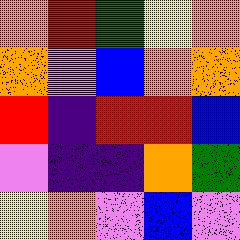[["orange", "red", "green", "yellow", "orange"], ["orange", "violet", "blue", "orange", "orange"], ["red", "indigo", "red", "red", "blue"], ["violet", "indigo", "indigo", "orange", "green"], ["yellow", "orange", "violet", "blue", "violet"]]